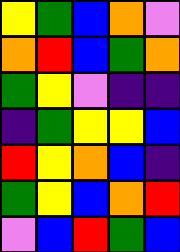[["yellow", "green", "blue", "orange", "violet"], ["orange", "red", "blue", "green", "orange"], ["green", "yellow", "violet", "indigo", "indigo"], ["indigo", "green", "yellow", "yellow", "blue"], ["red", "yellow", "orange", "blue", "indigo"], ["green", "yellow", "blue", "orange", "red"], ["violet", "blue", "red", "green", "blue"]]